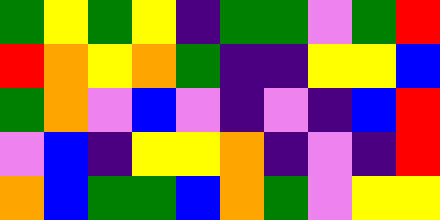[["green", "yellow", "green", "yellow", "indigo", "green", "green", "violet", "green", "red"], ["red", "orange", "yellow", "orange", "green", "indigo", "indigo", "yellow", "yellow", "blue"], ["green", "orange", "violet", "blue", "violet", "indigo", "violet", "indigo", "blue", "red"], ["violet", "blue", "indigo", "yellow", "yellow", "orange", "indigo", "violet", "indigo", "red"], ["orange", "blue", "green", "green", "blue", "orange", "green", "violet", "yellow", "yellow"]]